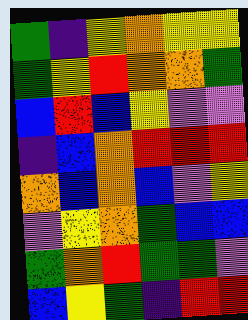[["green", "indigo", "yellow", "orange", "yellow", "yellow"], ["green", "yellow", "red", "orange", "orange", "green"], ["blue", "red", "blue", "yellow", "violet", "violet"], ["indigo", "blue", "orange", "red", "red", "red"], ["orange", "blue", "orange", "blue", "violet", "yellow"], ["violet", "yellow", "orange", "green", "blue", "blue"], ["green", "orange", "red", "green", "green", "violet"], ["blue", "yellow", "green", "indigo", "red", "red"]]